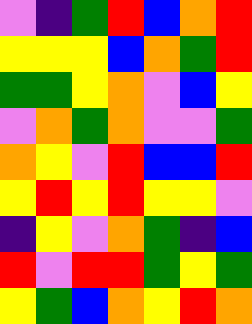[["violet", "indigo", "green", "red", "blue", "orange", "red"], ["yellow", "yellow", "yellow", "blue", "orange", "green", "red"], ["green", "green", "yellow", "orange", "violet", "blue", "yellow"], ["violet", "orange", "green", "orange", "violet", "violet", "green"], ["orange", "yellow", "violet", "red", "blue", "blue", "red"], ["yellow", "red", "yellow", "red", "yellow", "yellow", "violet"], ["indigo", "yellow", "violet", "orange", "green", "indigo", "blue"], ["red", "violet", "red", "red", "green", "yellow", "green"], ["yellow", "green", "blue", "orange", "yellow", "red", "orange"]]